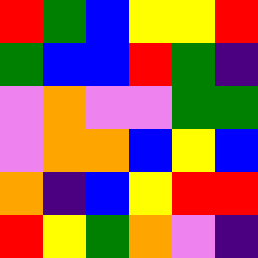[["red", "green", "blue", "yellow", "yellow", "red"], ["green", "blue", "blue", "red", "green", "indigo"], ["violet", "orange", "violet", "violet", "green", "green"], ["violet", "orange", "orange", "blue", "yellow", "blue"], ["orange", "indigo", "blue", "yellow", "red", "red"], ["red", "yellow", "green", "orange", "violet", "indigo"]]